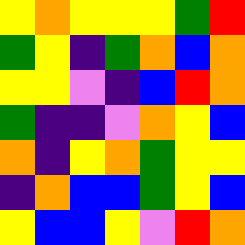[["yellow", "orange", "yellow", "yellow", "yellow", "green", "red"], ["green", "yellow", "indigo", "green", "orange", "blue", "orange"], ["yellow", "yellow", "violet", "indigo", "blue", "red", "orange"], ["green", "indigo", "indigo", "violet", "orange", "yellow", "blue"], ["orange", "indigo", "yellow", "orange", "green", "yellow", "yellow"], ["indigo", "orange", "blue", "blue", "green", "yellow", "blue"], ["yellow", "blue", "blue", "yellow", "violet", "red", "orange"]]